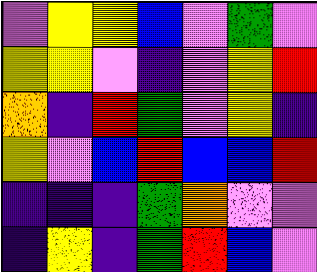[["violet", "yellow", "yellow", "blue", "violet", "green", "violet"], ["yellow", "yellow", "violet", "indigo", "violet", "yellow", "red"], ["orange", "indigo", "red", "green", "violet", "yellow", "indigo"], ["yellow", "violet", "blue", "red", "blue", "blue", "red"], ["indigo", "indigo", "indigo", "green", "orange", "violet", "violet"], ["indigo", "yellow", "indigo", "green", "red", "blue", "violet"]]